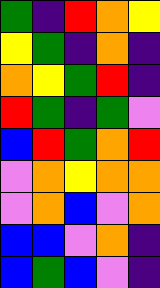[["green", "indigo", "red", "orange", "yellow"], ["yellow", "green", "indigo", "orange", "indigo"], ["orange", "yellow", "green", "red", "indigo"], ["red", "green", "indigo", "green", "violet"], ["blue", "red", "green", "orange", "red"], ["violet", "orange", "yellow", "orange", "orange"], ["violet", "orange", "blue", "violet", "orange"], ["blue", "blue", "violet", "orange", "indigo"], ["blue", "green", "blue", "violet", "indigo"]]